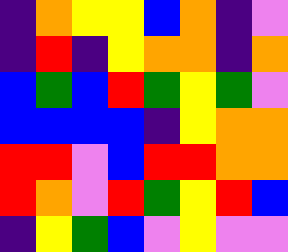[["indigo", "orange", "yellow", "yellow", "blue", "orange", "indigo", "violet"], ["indigo", "red", "indigo", "yellow", "orange", "orange", "indigo", "orange"], ["blue", "green", "blue", "red", "green", "yellow", "green", "violet"], ["blue", "blue", "blue", "blue", "indigo", "yellow", "orange", "orange"], ["red", "red", "violet", "blue", "red", "red", "orange", "orange"], ["red", "orange", "violet", "red", "green", "yellow", "red", "blue"], ["indigo", "yellow", "green", "blue", "violet", "yellow", "violet", "violet"]]